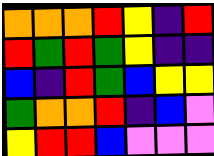[["orange", "orange", "orange", "red", "yellow", "indigo", "red"], ["red", "green", "red", "green", "yellow", "indigo", "indigo"], ["blue", "indigo", "red", "green", "blue", "yellow", "yellow"], ["green", "orange", "orange", "red", "indigo", "blue", "violet"], ["yellow", "red", "red", "blue", "violet", "violet", "violet"]]